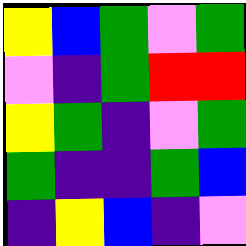[["yellow", "blue", "green", "violet", "green"], ["violet", "indigo", "green", "red", "red"], ["yellow", "green", "indigo", "violet", "green"], ["green", "indigo", "indigo", "green", "blue"], ["indigo", "yellow", "blue", "indigo", "violet"]]